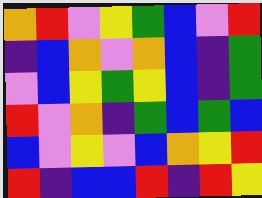[["orange", "red", "violet", "yellow", "green", "blue", "violet", "red"], ["indigo", "blue", "orange", "violet", "orange", "blue", "indigo", "green"], ["violet", "blue", "yellow", "green", "yellow", "blue", "indigo", "green"], ["red", "violet", "orange", "indigo", "green", "blue", "green", "blue"], ["blue", "violet", "yellow", "violet", "blue", "orange", "yellow", "red"], ["red", "indigo", "blue", "blue", "red", "indigo", "red", "yellow"]]